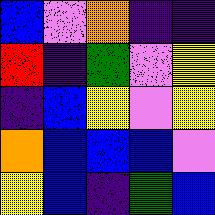[["blue", "violet", "orange", "indigo", "indigo"], ["red", "indigo", "green", "violet", "yellow"], ["indigo", "blue", "yellow", "violet", "yellow"], ["orange", "blue", "blue", "blue", "violet"], ["yellow", "blue", "indigo", "green", "blue"]]